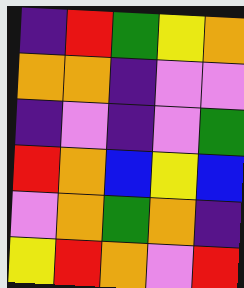[["indigo", "red", "green", "yellow", "orange"], ["orange", "orange", "indigo", "violet", "violet"], ["indigo", "violet", "indigo", "violet", "green"], ["red", "orange", "blue", "yellow", "blue"], ["violet", "orange", "green", "orange", "indigo"], ["yellow", "red", "orange", "violet", "red"]]